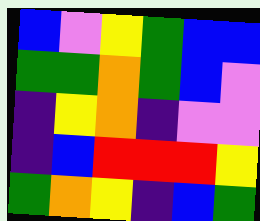[["blue", "violet", "yellow", "green", "blue", "blue"], ["green", "green", "orange", "green", "blue", "violet"], ["indigo", "yellow", "orange", "indigo", "violet", "violet"], ["indigo", "blue", "red", "red", "red", "yellow"], ["green", "orange", "yellow", "indigo", "blue", "green"]]